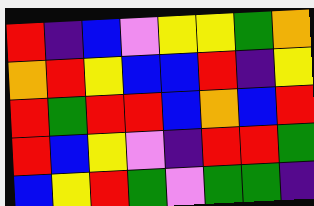[["red", "indigo", "blue", "violet", "yellow", "yellow", "green", "orange"], ["orange", "red", "yellow", "blue", "blue", "red", "indigo", "yellow"], ["red", "green", "red", "red", "blue", "orange", "blue", "red"], ["red", "blue", "yellow", "violet", "indigo", "red", "red", "green"], ["blue", "yellow", "red", "green", "violet", "green", "green", "indigo"]]